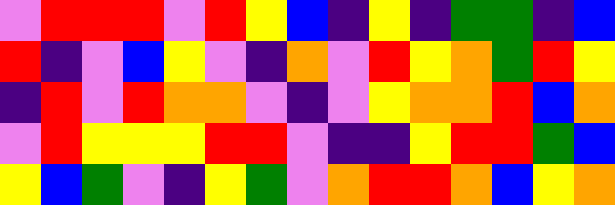[["violet", "red", "red", "red", "violet", "red", "yellow", "blue", "indigo", "yellow", "indigo", "green", "green", "indigo", "blue"], ["red", "indigo", "violet", "blue", "yellow", "violet", "indigo", "orange", "violet", "red", "yellow", "orange", "green", "red", "yellow"], ["indigo", "red", "violet", "red", "orange", "orange", "violet", "indigo", "violet", "yellow", "orange", "orange", "red", "blue", "orange"], ["violet", "red", "yellow", "yellow", "yellow", "red", "red", "violet", "indigo", "indigo", "yellow", "red", "red", "green", "blue"], ["yellow", "blue", "green", "violet", "indigo", "yellow", "green", "violet", "orange", "red", "red", "orange", "blue", "yellow", "orange"]]